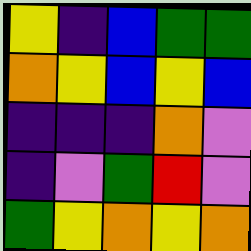[["yellow", "indigo", "blue", "green", "green"], ["orange", "yellow", "blue", "yellow", "blue"], ["indigo", "indigo", "indigo", "orange", "violet"], ["indigo", "violet", "green", "red", "violet"], ["green", "yellow", "orange", "yellow", "orange"]]